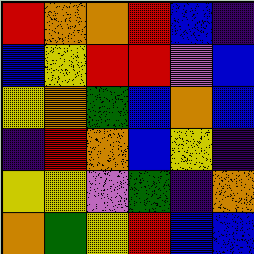[["red", "orange", "orange", "red", "blue", "indigo"], ["blue", "yellow", "red", "red", "violet", "blue"], ["yellow", "orange", "green", "blue", "orange", "blue"], ["indigo", "red", "orange", "blue", "yellow", "indigo"], ["yellow", "yellow", "violet", "green", "indigo", "orange"], ["orange", "green", "yellow", "red", "blue", "blue"]]